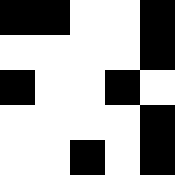[["black", "black", "white", "white", "black"], ["white", "white", "white", "white", "black"], ["black", "white", "white", "black", "white"], ["white", "white", "white", "white", "black"], ["white", "white", "black", "white", "black"]]